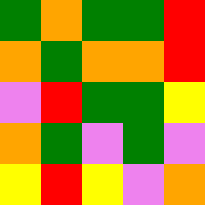[["green", "orange", "green", "green", "red"], ["orange", "green", "orange", "orange", "red"], ["violet", "red", "green", "green", "yellow"], ["orange", "green", "violet", "green", "violet"], ["yellow", "red", "yellow", "violet", "orange"]]